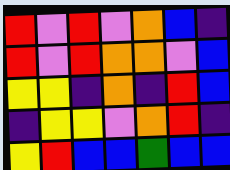[["red", "violet", "red", "violet", "orange", "blue", "indigo"], ["red", "violet", "red", "orange", "orange", "violet", "blue"], ["yellow", "yellow", "indigo", "orange", "indigo", "red", "blue"], ["indigo", "yellow", "yellow", "violet", "orange", "red", "indigo"], ["yellow", "red", "blue", "blue", "green", "blue", "blue"]]